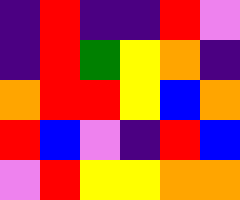[["indigo", "red", "indigo", "indigo", "red", "violet"], ["indigo", "red", "green", "yellow", "orange", "indigo"], ["orange", "red", "red", "yellow", "blue", "orange"], ["red", "blue", "violet", "indigo", "red", "blue"], ["violet", "red", "yellow", "yellow", "orange", "orange"]]